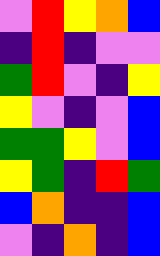[["violet", "red", "yellow", "orange", "blue"], ["indigo", "red", "indigo", "violet", "violet"], ["green", "red", "violet", "indigo", "yellow"], ["yellow", "violet", "indigo", "violet", "blue"], ["green", "green", "yellow", "violet", "blue"], ["yellow", "green", "indigo", "red", "green"], ["blue", "orange", "indigo", "indigo", "blue"], ["violet", "indigo", "orange", "indigo", "blue"]]